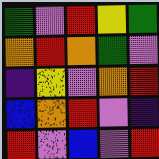[["green", "violet", "red", "yellow", "green"], ["orange", "red", "orange", "green", "violet"], ["indigo", "yellow", "violet", "orange", "red"], ["blue", "orange", "red", "violet", "indigo"], ["red", "violet", "blue", "violet", "red"]]